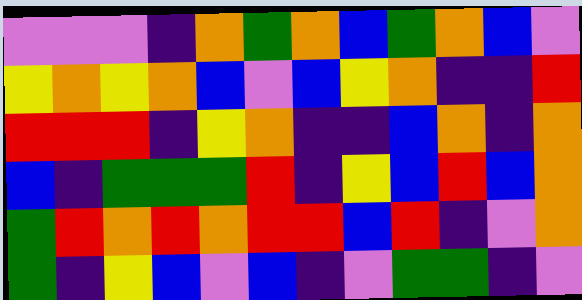[["violet", "violet", "violet", "indigo", "orange", "green", "orange", "blue", "green", "orange", "blue", "violet"], ["yellow", "orange", "yellow", "orange", "blue", "violet", "blue", "yellow", "orange", "indigo", "indigo", "red"], ["red", "red", "red", "indigo", "yellow", "orange", "indigo", "indigo", "blue", "orange", "indigo", "orange"], ["blue", "indigo", "green", "green", "green", "red", "indigo", "yellow", "blue", "red", "blue", "orange"], ["green", "red", "orange", "red", "orange", "red", "red", "blue", "red", "indigo", "violet", "orange"], ["green", "indigo", "yellow", "blue", "violet", "blue", "indigo", "violet", "green", "green", "indigo", "violet"]]